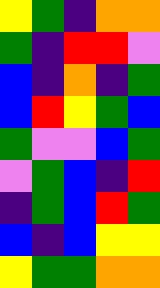[["yellow", "green", "indigo", "orange", "orange"], ["green", "indigo", "red", "red", "violet"], ["blue", "indigo", "orange", "indigo", "green"], ["blue", "red", "yellow", "green", "blue"], ["green", "violet", "violet", "blue", "green"], ["violet", "green", "blue", "indigo", "red"], ["indigo", "green", "blue", "red", "green"], ["blue", "indigo", "blue", "yellow", "yellow"], ["yellow", "green", "green", "orange", "orange"]]